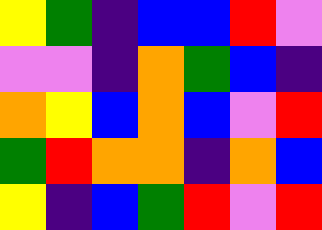[["yellow", "green", "indigo", "blue", "blue", "red", "violet"], ["violet", "violet", "indigo", "orange", "green", "blue", "indigo"], ["orange", "yellow", "blue", "orange", "blue", "violet", "red"], ["green", "red", "orange", "orange", "indigo", "orange", "blue"], ["yellow", "indigo", "blue", "green", "red", "violet", "red"]]